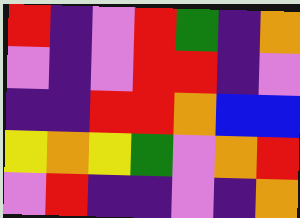[["red", "indigo", "violet", "red", "green", "indigo", "orange"], ["violet", "indigo", "violet", "red", "red", "indigo", "violet"], ["indigo", "indigo", "red", "red", "orange", "blue", "blue"], ["yellow", "orange", "yellow", "green", "violet", "orange", "red"], ["violet", "red", "indigo", "indigo", "violet", "indigo", "orange"]]